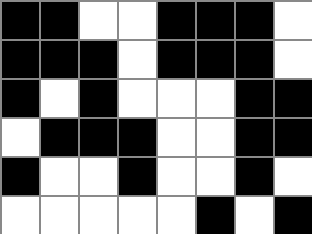[["black", "black", "white", "white", "black", "black", "black", "white"], ["black", "black", "black", "white", "black", "black", "black", "white"], ["black", "white", "black", "white", "white", "white", "black", "black"], ["white", "black", "black", "black", "white", "white", "black", "black"], ["black", "white", "white", "black", "white", "white", "black", "white"], ["white", "white", "white", "white", "white", "black", "white", "black"]]